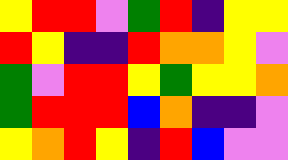[["yellow", "red", "red", "violet", "green", "red", "indigo", "yellow", "yellow"], ["red", "yellow", "indigo", "indigo", "red", "orange", "orange", "yellow", "violet"], ["green", "violet", "red", "red", "yellow", "green", "yellow", "yellow", "orange"], ["green", "red", "red", "red", "blue", "orange", "indigo", "indigo", "violet"], ["yellow", "orange", "red", "yellow", "indigo", "red", "blue", "violet", "violet"]]